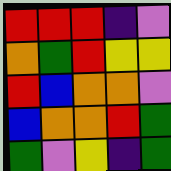[["red", "red", "red", "indigo", "violet"], ["orange", "green", "red", "yellow", "yellow"], ["red", "blue", "orange", "orange", "violet"], ["blue", "orange", "orange", "red", "green"], ["green", "violet", "yellow", "indigo", "green"]]